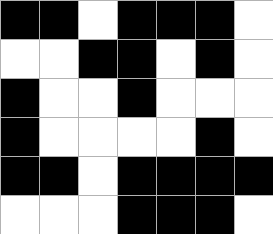[["black", "black", "white", "black", "black", "black", "white"], ["white", "white", "black", "black", "white", "black", "white"], ["black", "white", "white", "black", "white", "white", "white"], ["black", "white", "white", "white", "white", "black", "white"], ["black", "black", "white", "black", "black", "black", "black"], ["white", "white", "white", "black", "black", "black", "white"]]